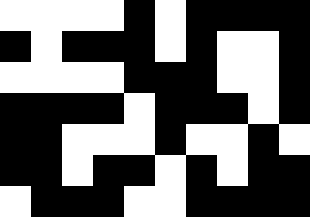[["white", "white", "white", "white", "black", "white", "black", "black", "black", "black"], ["black", "white", "black", "black", "black", "white", "black", "white", "white", "black"], ["white", "white", "white", "white", "black", "black", "black", "white", "white", "black"], ["black", "black", "black", "black", "white", "black", "black", "black", "white", "black"], ["black", "black", "white", "white", "white", "black", "white", "white", "black", "white"], ["black", "black", "white", "black", "black", "white", "black", "white", "black", "black"], ["white", "black", "black", "black", "white", "white", "black", "black", "black", "black"]]